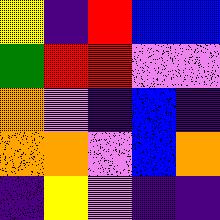[["yellow", "indigo", "red", "blue", "blue"], ["green", "red", "red", "violet", "violet"], ["orange", "violet", "indigo", "blue", "indigo"], ["orange", "orange", "violet", "blue", "orange"], ["indigo", "yellow", "violet", "indigo", "indigo"]]